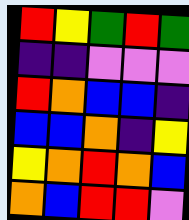[["red", "yellow", "green", "red", "green"], ["indigo", "indigo", "violet", "violet", "violet"], ["red", "orange", "blue", "blue", "indigo"], ["blue", "blue", "orange", "indigo", "yellow"], ["yellow", "orange", "red", "orange", "blue"], ["orange", "blue", "red", "red", "violet"]]